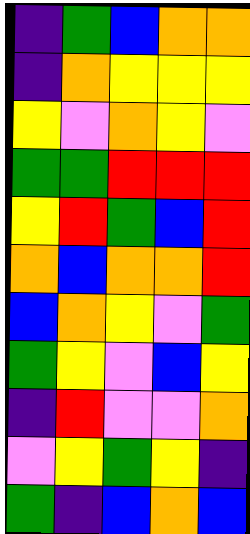[["indigo", "green", "blue", "orange", "orange"], ["indigo", "orange", "yellow", "yellow", "yellow"], ["yellow", "violet", "orange", "yellow", "violet"], ["green", "green", "red", "red", "red"], ["yellow", "red", "green", "blue", "red"], ["orange", "blue", "orange", "orange", "red"], ["blue", "orange", "yellow", "violet", "green"], ["green", "yellow", "violet", "blue", "yellow"], ["indigo", "red", "violet", "violet", "orange"], ["violet", "yellow", "green", "yellow", "indigo"], ["green", "indigo", "blue", "orange", "blue"]]